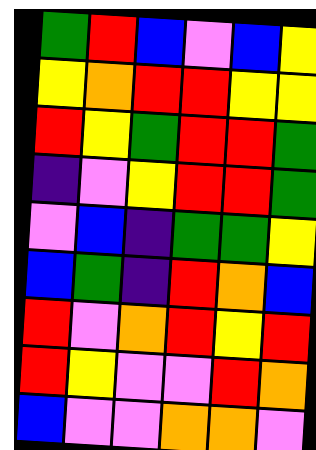[["green", "red", "blue", "violet", "blue", "yellow"], ["yellow", "orange", "red", "red", "yellow", "yellow"], ["red", "yellow", "green", "red", "red", "green"], ["indigo", "violet", "yellow", "red", "red", "green"], ["violet", "blue", "indigo", "green", "green", "yellow"], ["blue", "green", "indigo", "red", "orange", "blue"], ["red", "violet", "orange", "red", "yellow", "red"], ["red", "yellow", "violet", "violet", "red", "orange"], ["blue", "violet", "violet", "orange", "orange", "violet"]]